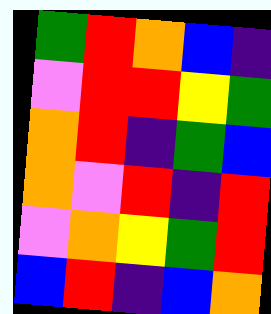[["green", "red", "orange", "blue", "indigo"], ["violet", "red", "red", "yellow", "green"], ["orange", "red", "indigo", "green", "blue"], ["orange", "violet", "red", "indigo", "red"], ["violet", "orange", "yellow", "green", "red"], ["blue", "red", "indigo", "blue", "orange"]]